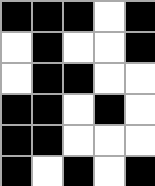[["black", "black", "black", "white", "black"], ["white", "black", "white", "white", "black"], ["white", "black", "black", "white", "white"], ["black", "black", "white", "black", "white"], ["black", "black", "white", "white", "white"], ["black", "white", "black", "white", "black"]]